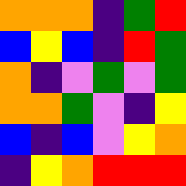[["orange", "orange", "orange", "indigo", "green", "red"], ["blue", "yellow", "blue", "indigo", "red", "green"], ["orange", "indigo", "violet", "green", "violet", "green"], ["orange", "orange", "green", "violet", "indigo", "yellow"], ["blue", "indigo", "blue", "violet", "yellow", "orange"], ["indigo", "yellow", "orange", "red", "red", "red"]]